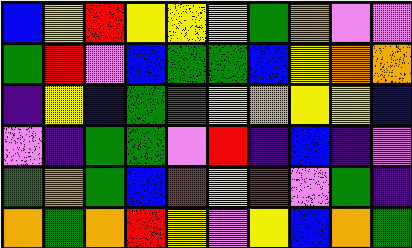[["blue", "yellow", "red", "yellow", "yellow", "yellow", "green", "orange", "violet", "violet"], ["green", "red", "violet", "blue", "green", "green", "blue", "yellow", "orange", "orange"], ["indigo", "yellow", "blue", "green", "green", "yellow", "orange", "yellow", "yellow", "blue"], ["violet", "indigo", "green", "green", "violet", "red", "indigo", "blue", "indigo", "violet"], ["green", "orange", "green", "blue", "red", "yellow", "red", "violet", "green", "indigo"], ["orange", "green", "orange", "red", "yellow", "violet", "yellow", "blue", "orange", "green"]]